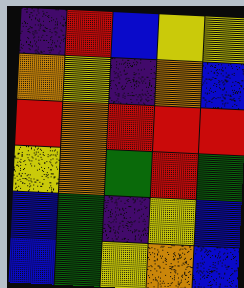[["indigo", "red", "blue", "yellow", "yellow"], ["orange", "yellow", "indigo", "orange", "blue"], ["red", "orange", "red", "red", "red"], ["yellow", "orange", "green", "red", "green"], ["blue", "green", "indigo", "yellow", "blue"], ["blue", "green", "yellow", "orange", "blue"]]